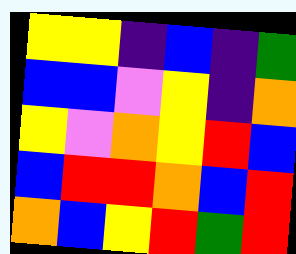[["yellow", "yellow", "indigo", "blue", "indigo", "green"], ["blue", "blue", "violet", "yellow", "indigo", "orange"], ["yellow", "violet", "orange", "yellow", "red", "blue"], ["blue", "red", "red", "orange", "blue", "red"], ["orange", "blue", "yellow", "red", "green", "red"]]